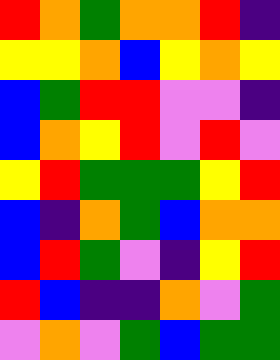[["red", "orange", "green", "orange", "orange", "red", "indigo"], ["yellow", "yellow", "orange", "blue", "yellow", "orange", "yellow"], ["blue", "green", "red", "red", "violet", "violet", "indigo"], ["blue", "orange", "yellow", "red", "violet", "red", "violet"], ["yellow", "red", "green", "green", "green", "yellow", "red"], ["blue", "indigo", "orange", "green", "blue", "orange", "orange"], ["blue", "red", "green", "violet", "indigo", "yellow", "red"], ["red", "blue", "indigo", "indigo", "orange", "violet", "green"], ["violet", "orange", "violet", "green", "blue", "green", "green"]]